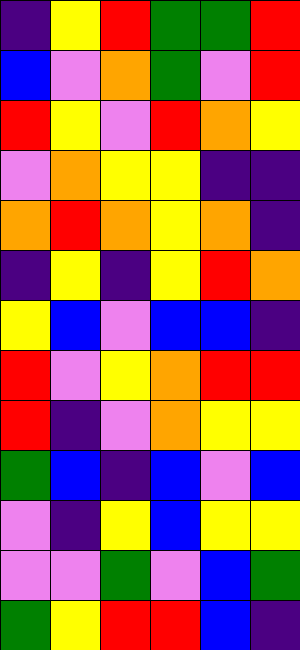[["indigo", "yellow", "red", "green", "green", "red"], ["blue", "violet", "orange", "green", "violet", "red"], ["red", "yellow", "violet", "red", "orange", "yellow"], ["violet", "orange", "yellow", "yellow", "indigo", "indigo"], ["orange", "red", "orange", "yellow", "orange", "indigo"], ["indigo", "yellow", "indigo", "yellow", "red", "orange"], ["yellow", "blue", "violet", "blue", "blue", "indigo"], ["red", "violet", "yellow", "orange", "red", "red"], ["red", "indigo", "violet", "orange", "yellow", "yellow"], ["green", "blue", "indigo", "blue", "violet", "blue"], ["violet", "indigo", "yellow", "blue", "yellow", "yellow"], ["violet", "violet", "green", "violet", "blue", "green"], ["green", "yellow", "red", "red", "blue", "indigo"]]